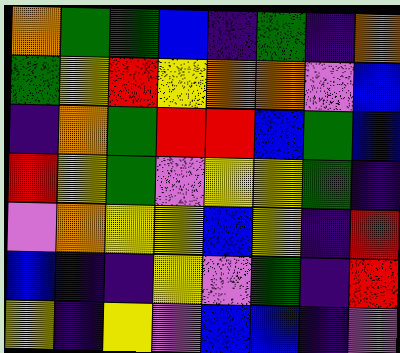[["orange", "green", "green", "blue", "indigo", "green", "indigo", "orange"], ["green", "yellow", "red", "yellow", "orange", "orange", "violet", "blue"], ["indigo", "orange", "green", "red", "red", "blue", "green", "blue"], ["red", "yellow", "green", "violet", "yellow", "yellow", "green", "indigo"], ["violet", "orange", "yellow", "yellow", "blue", "yellow", "indigo", "red"], ["blue", "indigo", "indigo", "yellow", "violet", "green", "indigo", "red"], ["yellow", "indigo", "yellow", "violet", "blue", "blue", "indigo", "violet"]]